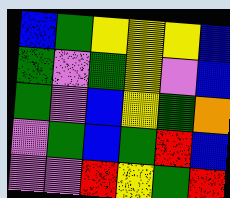[["blue", "green", "yellow", "yellow", "yellow", "blue"], ["green", "violet", "green", "yellow", "violet", "blue"], ["green", "violet", "blue", "yellow", "green", "orange"], ["violet", "green", "blue", "green", "red", "blue"], ["violet", "violet", "red", "yellow", "green", "red"]]